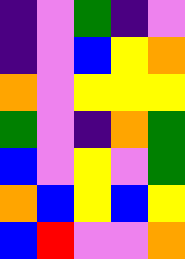[["indigo", "violet", "green", "indigo", "violet"], ["indigo", "violet", "blue", "yellow", "orange"], ["orange", "violet", "yellow", "yellow", "yellow"], ["green", "violet", "indigo", "orange", "green"], ["blue", "violet", "yellow", "violet", "green"], ["orange", "blue", "yellow", "blue", "yellow"], ["blue", "red", "violet", "violet", "orange"]]